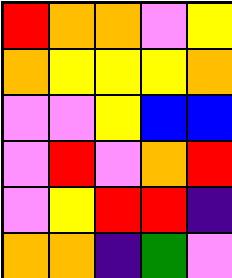[["red", "orange", "orange", "violet", "yellow"], ["orange", "yellow", "yellow", "yellow", "orange"], ["violet", "violet", "yellow", "blue", "blue"], ["violet", "red", "violet", "orange", "red"], ["violet", "yellow", "red", "red", "indigo"], ["orange", "orange", "indigo", "green", "violet"]]